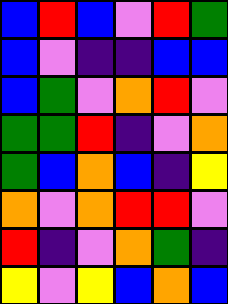[["blue", "red", "blue", "violet", "red", "green"], ["blue", "violet", "indigo", "indigo", "blue", "blue"], ["blue", "green", "violet", "orange", "red", "violet"], ["green", "green", "red", "indigo", "violet", "orange"], ["green", "blue", "orange", "blue", "indigo", "yellow"], ["orange", "violet", "orange", "red", "red", "violet"], ["red", "indigo", "violet", "orange", "green", "indigo"], ["yellow", "violet", "yellow", "blue", "orange", "blue"]]